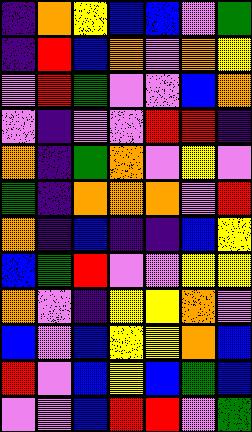[["indigo", "orange", "yellow", "blue", "blue", "violet", "green"], ["indigo", "red", "blue", "orange", "violet", "orange", "yellow"], ["violet", "red", "green", "violet", "violet", "blue", "orange"], ["violet", "indigo", "violet", "violet", "red", "red", "indigo"], ["orange", "indigo", "green", "orange", "violet", "yellow", "violet"], ["green", "indigo", "orange", "orange", "orange", "violet", "red"], ["orange", "indigo", "blue", "indigo", "indigo", "blue", "yellow"], ["blue", "green", "red", "violet", "violet", "yellow", "yellow"], ["orange", "violet", "indigo", "yellow", "yellow", "orange", "violet"], ["blue", "violet", "blue", "yellow", "yellow", "orange", "blue"], ["red", "violet", "blue", "yellow", "blue", "green", "blue"], ["violet", "violet", "blue", "red", "red", "violet", "green"]]